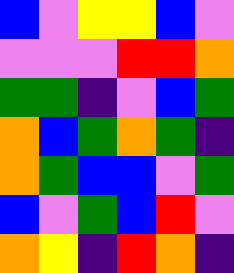[["blue", "violet", "yellow", "yellow", "blue", "violet"], ["violet", "violet", "violet", "red", "red", "orange"], ["green", "green", "indigo", "violet", "blue", "green"], ["orange", "blue", "green", "orange", "green", "indigo"], ["orange", "green", "blue", "blue", "violet", "green"], ["blue", "violet", "green", "blue", "red", "violet"], ["orange", "yellow", "indigo", "red", "orange", "indigo"]]